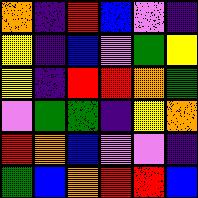[["orange", "indigo", "red", "blue", "violet", "indigo"], ["yellow", "indigo", "blue", "violet", "green", "yellow"], ["yellow", "indigo", "red", "red", "orange", "green"], ["violet", "green", "green", "indigo", "yellow", "orange"], ["red", "orange", "blue", "violet", "violet", "indigo"], ["green", "blue", "orange", "red", "red", "blue"]]